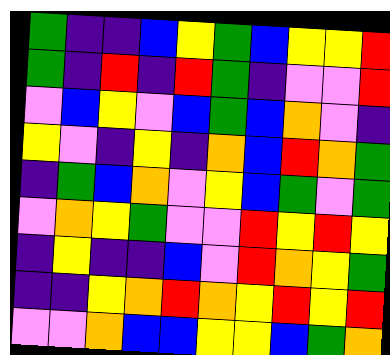[["green", "indigo", "indigo", "blue", "yellow", "green", "blue", "yellow", "yellow", "red"], ["green", "indigo", "red", "indigo", "red", "green", "indigo", "violet", "violet", "red"], ["violet", "blue", "yellow", "violet", "blue", "green", "blue", "orange", "violet", "indigo"], ["yellow", "violet", "indigo", "yellow", "indigo", "orange", "blue", "red", "orange", "green"], ["indigo", "green", "blue", "orange", "violet", "yellow", "blue", "green", "violet", "green"], ["violet", "orange", "yellow", "green", "violet", "violet", "red", "yellow", "red", "yellow"], ["indigo", "yellow", "indigo", "indigo", "blue", "violet", "red", "orange", "yellow", "green"], ["indigo", "indigo", "yellow", "orange", "red", "orange", "yellow", "red", "yellow", "red"], ["violet", "violet", "orange", "blue", "blue", "yellow", "yellow", "blue", "green", "orange"]]